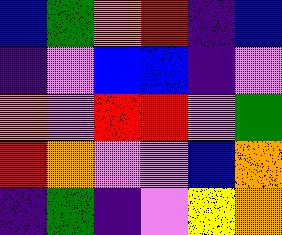[["blue", "green", "orange", "red", "indigo", "blue"], ["indigo", "violet", "blue", "blue", "indigo", "violet"], ["orange", "violet", "red", "red", "violet", "green"], ["red", "orange", "violet", "violet", "blue", "orange"], ["indigo", "green", "indigo", "violet", "yellow", "orange"]]